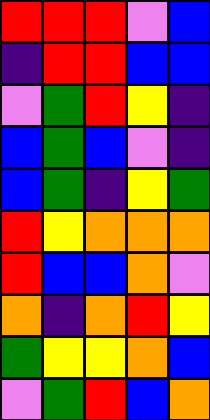[["red", "red", "red", "violet", "blue"], ["indigo", "red", "red", "blue", "blue"], ["violet", "green", "red", "yellow", "indigo"], ["blue", "green", "blue", "violet", "indigo"], ["blue", "green", "indigo", "yellow", "green"], ["red", "yellow", "orange", "orange", "orange"], ["red", "blue", "blue", "orange", "violet"], ["orange", "indigo", "orange", "red", "yellow"], ["green", "yellow", "yellow", "orange", "blue"], ["violet", "green", "red", "blue", "orange"]]